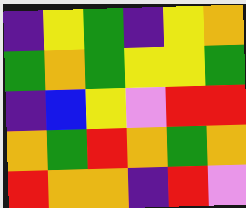[["indigo", "yellow", "green", "indigo", "yellow", "orange"], ["green", "orange", "green", "yellow", "yellow", "green"], ["indigo", "blue", "yellow", "violet", "red", "red"], ["orange", "green", "red", "orange", "green", "orange"], ["red", "orange", "orange", "indigo", "red", "violet"]]